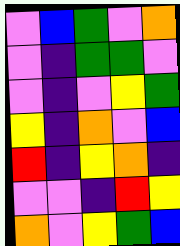[["violet", "blue", "green", "violet", "orange"], ["violet", "indigo", "green", "green", "violet"], ["violet", "indigo", "violet", "yellow", "green"], ["yellow", "indigo", "orange", "violet", "blue"], ["red", "indigo", "yellow", "orange", "indigo"], ["violet", "violet", "indigo", "red", "yellow"], ["orange", "violet", "yellow", "green", "blue"]]